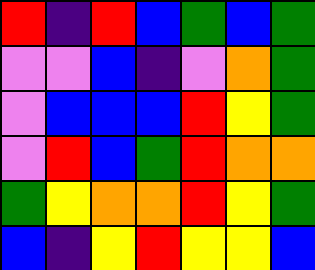[["red", "indigo", "red", "blue", "green", "blue", "green"], ["violet", "violet", "blue", "indigo", "violet", "orange", "green"], ["violet", "blue", "blue", "blue", "red", "yellow", "green"], ["violet", "red", "blue", "green", "red", "orange", "orange"], ["green", "yellow", "orange", "orange", "red", "yellow", "green"], ["blue", "indigo", "yellow", "red", "yellow", "yellow", "blue"]]